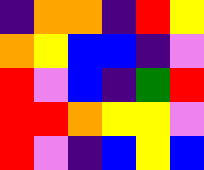[["indigo", "orange", "orange", "indigo", "red", "yellow"], ["orange", "yellow", "blue", "blue", "indigo", "violet"], ["red", "violet", "blue", "indigo", "green", "red"], ["red", "red", "orange", "yellow", "yellow", "violet"], ["red", "violet", "indigo", "blue", "yellow", "blue"]]